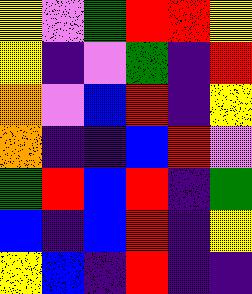[["yellow", "violet", "green", "red", "red", "yellow"], ["yellow", "indigo", "violet", "green", "indigo", "red"], ["orange", "violet", "blue", "red", "indigo", "yellow"], ["orange", "indigo", "indigo", "blue", "red", "violet"], ["green", "red", "blue", "red", "indigo", "green"], ["blue", "indigo", "blue", "red", "indigo", "yellow"], ["yellow", "blue", "indigo", "red", "indigo", "indigo"]]